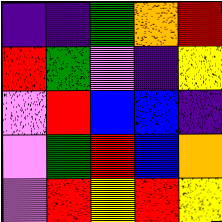[["indigo", "indigo", "green", "orange", "red"], ["red", "green", "violet", "indigo", "yellow"], ["violet", "red", "blue", "blue", "indigo"], ["violet", "green", "red", "blue", "orange"], ["violet", "red", "yellow", "red", "yellow"]]